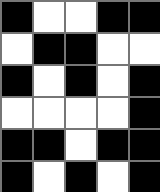[["black", "white", "white", "black", "black"], ["white", "black", "black", "white", "white"], ["black", "white", "black", "white", "black"], ["white", "white", "white", "white", "black"], ["black", "black", "white", "black", "black"], ["black", "white", "black", "white", "black"]]